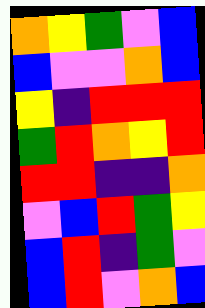[["orange", "yellow", "green", "violet", "blue"], ["blue", "violet", "violet", "orange", "blue"], ["yellow", "indigo", "red", "red", "red"], ["green", "red", "orange", "yellow", "red"], ["red", "red", "indigo", "indigo", "orange"], ["violet", "blue", "red", "green", "yellow"], ["blue", "red", "indigo", "green", "violet"], ["blue", "red", "violet", "orange", "blue"]]